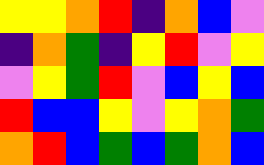[["yellow", "yellow", "orange", "red", "indigo", "orange", "blue", "violet"], ["indigo", "orange", "green", "indigo", "yellow", "red", "violet", "yellow"], ["violet", "yellow", "green", "red", "violet", "blue", "yellow", "blue"], ["red", "blue", "blue", "yellow", "violet", "yellow", "orange", "green"], ["orange", "red", "blue", "green", "blue", "green", "orange", "blue"]]